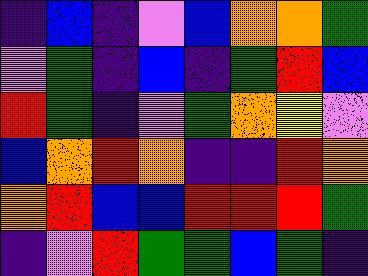[["indigo", "blue", "indigo", "violet", "blue", "orange", "orange", "green"], ["violet", "green", "indigo", "blue", "indigo", "green", "red", "blue"], ["red", "green", "indigo", "violet", "green", "orange", "yellow", "violet"], ["blue", "orange", "red", "orange", "indigo", "indigo", "red", "orange"], ["orange", "red", "blue", "blue", "red", "red", "red", "green"], ["indigo", "violet", "red", "green", "green", "blue", "green", "indigo"]]